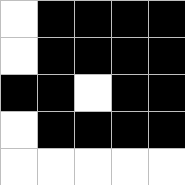[["white", "black", "black", "black", "black"], ["white", "black", "black", "black", "black"], ["black", "black", "white", "black", "black"], ["white", "black", "black", "black", "black"], ["white", "white", "white", "white", "white"]]